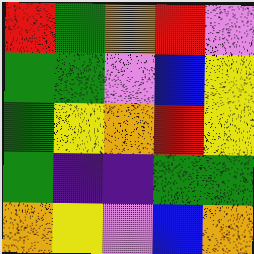[["red", "green", "orange", "red", "violet"], ["green", "green", "violet", "blue", "yellow"], ["green", "yellow", "orange", "red", "yellow"], ["green", "indigo", "indigo", "green", "green"], ["orange", "yellow", "violet", "blue", "orange"]]